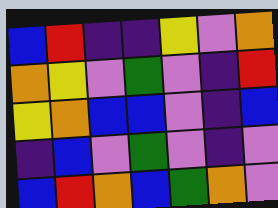[["blue", "red", "indigo", "indigo", "yellow", "violet", "orange"], ["orange", "yellow", "violet", "green", "violet", "indigo", "red"], ["yellow", "orange", "blue", "blue", "violet", "indigo", "blue"], ["indigo", "blue", "violet", "green", "violet", "indigo", "violet"], ["blue", "red", "orange", "blue", "green", "orange", "violet"]]